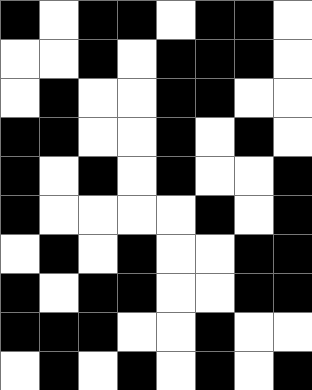[["black", "white", "black", "black", "white", "black", "black", "white"], ["white", "white", "black", "white", "black", "black", "black", "white"], ["white", "black", "white", "white", "black", "black", "white", "white"], ["black", "black", "white", "white", "black", "white", "black", "white"], ["black", "white", "black", "white", "black", "white", "white", "black"], ["black", "white", "white", "white", "white", "black", "white", "black"], ["white", "black", "white", "black", "white", "white", "black", "black"], ["black", "white", "black", "black", "white", "white", "black", "black"], ["black", "black", "black", "white", "white", "black", "white", "white"], ["white", "black", "white", "black", "white", "black", "white", "black"]]